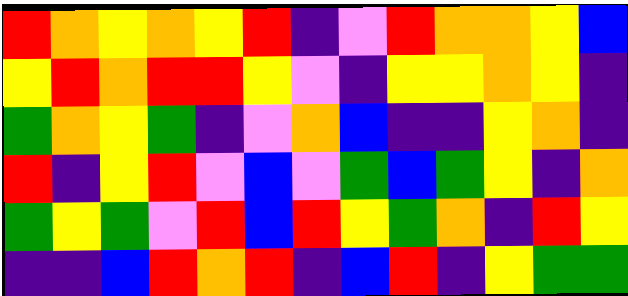[["red", "orange", "yellow", "orange", "yellow", "red", "indigo", "violet", "red", "orange", "orange", "yellow", "blue"], ["yellow", "red", "orange", "red", "red", "yellow", "violet", "indigo", "yellow", "yellow", "orange", "yellow", "indigo"], ["green", "orange", "yellow", "green", "indigo", "violet", "orange", "blue", "indigo", "indigo", "yellow", "orange", "indigo"], ["red", "indigo", "yellow", "red", "violet", "blue", "violet", "green", "blue", "green", "yellow", "indigo", "orange"], ["green", "yellow", "green", "violet", "red", "blue", "red", "yellow", "green", "orange", "indigo", "red", "yellow"], ["indigo", "indigo", "blue", "red", "orange", "red", "indigo", "blue", "red", "indigo", "yellow", "green", "green"]]